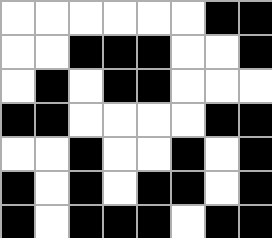[["white", "white", "white", "white", "white", "white", "black", "black"], ["white", "white", "black", "black", "black", "white", "white", "black"], ["white", "black", "white", "black", "black", "white", "white", "white"], ["black", "black", "white", "white", "white", "white", "black", "black"], ["white", "white", "black", "white", "white", "black", "white", "black"], ["black", "white", "black", "white", "black", "black", "white", "black"], ["black", "white", "black", "black", "black", "white", "black", "black"]]